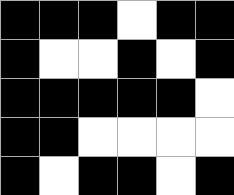[["black", "black", "black", "white", "black", "black"], ["black", "white", "white", "black", "white", "black"], ["black", "black", "black", "black", "black", "white"], ["black", "black", "white", "white", "white", "white"], ["black", "white", "black", "black", "white", "black"]]